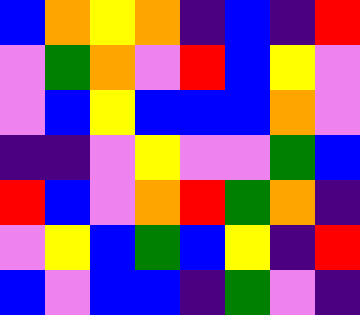[["blue", "orange", "yellow", "orange", "indigo", "blue", "indigo", "red"], ["violet", "green", "orange", "violet", "red", "blue", "yellow", "violet"], ["violet", "blue", "yellow", "blue", "blue", "blue", "orange", "violet"], ["indigo", "indigo", "violet", "yellow", "violet", "violet", "green", "blue"], ["red", "blue", "violet", "orange", "red", "green", "orange", "indigo"], ["violet", "yellow", "blue", "green", "blue", "yellow", "indigo", "red"], ["blue", "violet", "blue", "blue", "indigo", "green", "violet", "indigo"]]